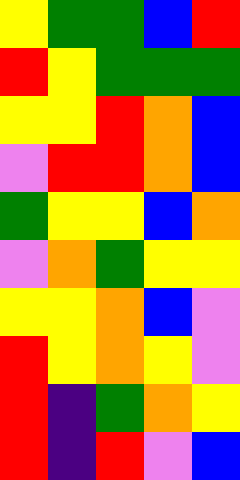[["yellow", "green", "green", "blue", "red"], ["red", "yellow", "green", "green", "green"], ["yellow", "yellow", "red", "orange", "blue"], ["violet", "red", "red", "orange", "blue"], ["green", "yellow", "yellow", "blue", "orange"], ["violet", "orange", "green", "yellow", "yellow"], ["yellow", "yellow", "orange", "blue", "violet"], ["red", "yellow", "orange", "yellow", "violet"], ["red", "indigo", "green", "orange", "yellow"], ["red", "indigo", "red", "violet", "blue"]]